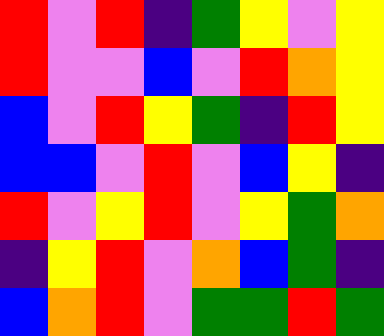[["red", "violet", "red", "indigo", "green", "yellow", "violet", "yellow"], ["red", "violet", "violet", "blue", "violet", "red", "orange", "yellow"], ["blue", "violet", "red", "yellow", "green", "indigo", "red", "yellow"], ["blue", "blue", "violet", "red", "violet", "blue", "yellow", "indigo"], ["red", "violet", "yellow", "red", "violet", "yellow", "green", "orange"], ["indigo", "yellow", "red", "violet", "orange", "blue", "green", "indigo"], ["blue", "orange", "red", "violet", "green", "green", "red", "green"]]